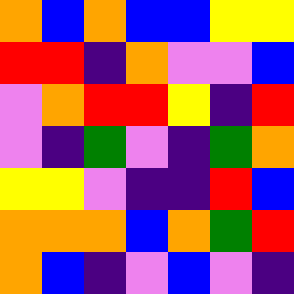[["orange", "blue", "orange", "blue", "blue", "yellow", "yellow"], ["red", "red", "indigo", "orange", "violet", "violet", "blue"], ["violet", "orange", "red", "red", "yellow", "indigo", "red"], ["violet", "indigo", "green", "violet", "indigo", "green", "orange"], ["yellow", "yellow", "violet", "indigo", "indigo", "red", "blue"], ["orange", "orange", "orange", "blue", "orange", "green", "red"], ["orange", "blue", "indigo", "violet", "blue", "violet", "indigo"]]